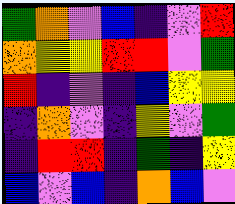[["green", "orange", "violet", "blue", "indigo", "violet", "red"], ["orange", "yellow", "yellow", "red", "red", "violet", "green"], ["red", "indigo", "violet", "indigo", "blue", "yellow", "yellow"], ["indigo", "orange", "violet", "indigo", "yellow", "violet", "green"], ["indigo", "red", "red", "indigo", "green", "indigo", "yellow"], ["blue", "violet", "blue", "indigo", "orange", "blue", "violet"]]